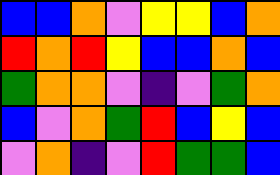[["blue", "blue", "orange", "violet", "yellow", "yellow", "blue", "orange"], ["red", "orange", "red", "yellow", "blue", "blue", "orange", "blue"], ["green", "orange", "orange", "violet", "indigo", "violet", "green", "orange"], ["blue", "violet", "orange", "green", "red", "blue", "yellow", "blue"], ["violet", "orange", "indigo", "violet", "red", "green", "green", "blue"]]